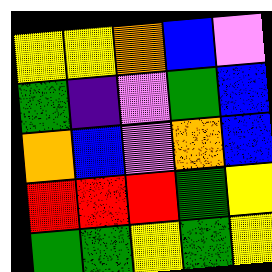[["yellow", "yellow", "orange", "blue", "violet"], ["green", "indigo", "violet", "green", "blue"], ["orange", "blue", "violet", "orange", "blue"], ["red", "red", "red", "green", "yellow"], ["green", "green", "yellow", "green", "yellow"]]